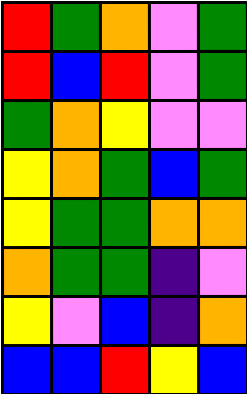[["red", "green", "orange", "violet", "green"], ["red", "blue", "red", "violet", "green"], ["green", "orange", "yellow", "violet", "violet"], ["yellow", "orange", "green", "blue", "green"], ["yellow", "green", "green", "orange", "orange"], ["orange", "green", "green", "indigo", "violet"], ["yellow", "violet", "blue", "indigo", "orange"], ["blue", "blue", "red", "yellow", "blue"]]